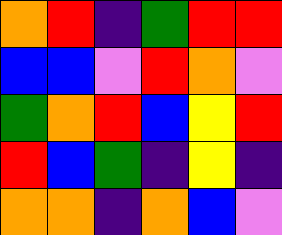[["orange", "red", "indigo", "green", "red", "red"], ["blue", "blue", "violet", "red", "orange", "violet"], ["green", "orange", "red", "blue", "yellow", "red"], ["red", "blue", "green", "indigo", "yellow", "indigo"], ["orange", "orange", "indigo", "orange", "blue", "violet"]]